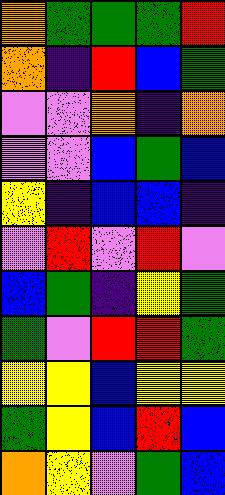[["orange", "green", "green", "green", "red"], ["orange", "indigo", "red", "blue", "green"], ["violet", "violet", "orange", "indigo", "orange"], ["violet", "violet", "blue", "green", "blue"], ["yellow", "indigo", "blue", "blue", "indigo"], ["violet", "red", "violet", "red", "violet"], ["blue", "green", "indigo", "yellow", "green"], ["green", "violet", "red", "red", "green"], ["yellow", "yellow", "blue", "yellow", "yellow"], ["green", "yellow", "blue", "red", "blue"], ["orange", "yellow", "violet", "green", "blue"]]